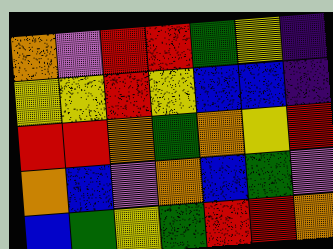[["orange", "violet", "red", "red", "green", "yellow", "indigo"], ["yellow", "yellow", "red", "yellow", "blue", "blue", "indigo"], ["red", "red", "orange", "green", "orange", "yellow", "red"], ["orange", "blue", "violet", "orange", "blue", "green", "violet"], ["blue", "green", "yellow", "green", "red", "red", "orange"]]